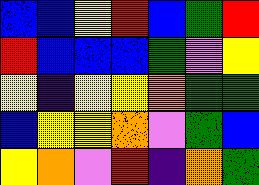[["blue", "blue", "yellow", "red", "blue", "green", "red"], ["red", "blue", "blue", "blue", "green", "violet", "yellow"], ["yellow", "indigo", "yellow", "yellow", "orange", "green", "green"], ["blue", "yellow", "yellow", "orange", "violet", "green", "blue"], ["yellow", "orange", "violet", "red", "indigo", "orange", "green"]]